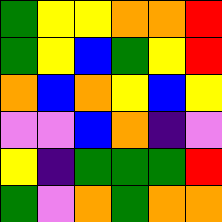[["green", "yellow", "yellow", "orange", "orange", "red"], ["green", "yellow", "blue", "green", "yellow", "red"], ["orange", "blue", "orange", "yellow", "blue", "yellow"], ["violet", "violet", "blue", "orange", "indigo", "violet"], ["yellow", "indigo", "green", "green", "green", "red"], ["green", "violet", "orange", "green", "orange", "orange"]]